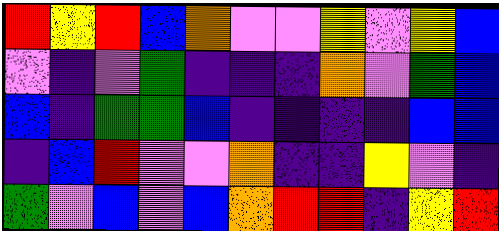[["red", "yellow", "red", "blue", "orange", "violet", "violet", "yellow", "violet", "yellow", "blue"], ["violet", "indigo", "violet", "green", "indigo", "indigo", "indigo", "orange", "violet", "green", "blue"], ["blue", "indigo", "green", "green", "blue", "indigo", "indigo", "indigo", "indigo", "blue", "blue"], ["indigo", "blue", "red", "violet", "violet", "orange", "indigo", "indigo", "yellow", "violet", "indigo"], ["green", "violet", "blue", "violet", "blue", "orange", "red", "red", "indigo", "yellow", "red"]]